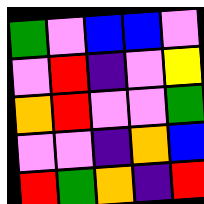[["green", "violet", "blue", "blue", "violet"], ["violet", "red", "indigo", "violet", "yellow"], ["orange", "red", "violet", "violet", "green"], ["violet", "violet", "indigo", "orange", "blue"], ["red", "green", "orange", "indigo", "red"]]